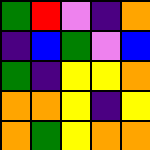[["green", "red", "violet", "indigo", "orange"], ["indigo", "blue", "green", "violet", "blue"], ["green", "indigo", "yellow", "yellow", "orange"], ["orange", "orange", "yellow", "indigo", "yellow"], ["orange", "green", "yellow", "orange", "orange"]]